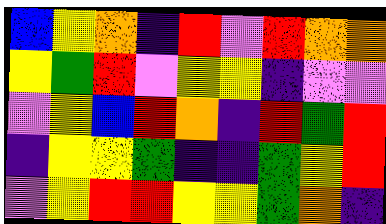[["blue", "yellow", "orange", "indigo", "red", "violet", "red", "orange", "orange"], ["yellow", "green", "red", "violet", "yellow", "yellow", "indigo", "violet", "violet"], ["violet", "yellow", "blue", "red", "orange", "indigo", "red", "green", "red"], ["indigo", "yellow", "yellow", "green", "indigo", "indigo", "green", "yellow", "red"], ["violet", "yellow", "red", "red", "yellow", "yellow", "green", "orange", "indigo"]]